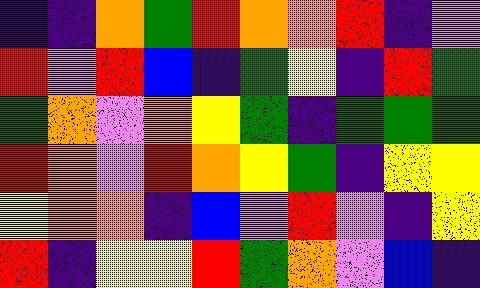[["indigo", "indigo", "orange", "green", "red", "orange", "orange", "red", "indigo", "violet"], ["red", "violet", "red", "blue", "indigo", "green", "yellow", "indigo", "red", "green"], ["green", "orange", "violet", "orange", "yellow", "green", "indigo", "green", "green", "green"], ["red", "orange", "violet", "red", "orange", "yellow", "green", "indigo", "yellow", "yellow"], ["yellow", "orange", "orange", "indigo", "blue", "violet", "red", "violet", "indigo", "yellow"], ["red", "indigo", "yellow", "yellow", "red", "green", "orange", "violet", "blue", "indigo"]]